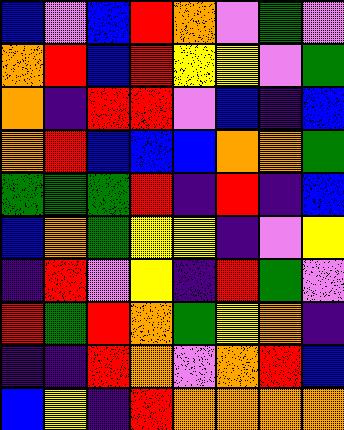[["blue", "violet", "blue", "red", "orange", "violet", "green", "violet"], ["orange", "red", "blue", "red", "yellow", "yellow", "violet", "green"], ["orange", "indigo", "red", "red", "violet", "blue", "indigo", "blue"], ["orange", "red", "blue", "blue", "blue", "orange", "orange", "green"], ["green", "green", "green", "red", "indigo", "red", "indigo", "blue"], ["blue", "orange", "green", "yellow", "yellow", "indigo", "violet", "yellow"], ["indigo", "red", "violet", "yellow", "indigo", "red", "green", "violet"], ["red", "green", "red", "orange", "green", "yellow", "orange", "indigo"], ["indigo", "indigo", "red", "orange", "violet", "orange", "red", "blue"], ["blue", "yellow", "indigo", "red", "orange", "orange", "orange", "orange"]]